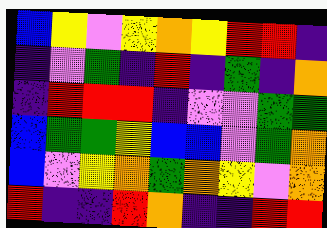[["blue", "yellow", "violet", "yellow", "orange", "yellow", "red", "red", "indigo"], ["indigo", "violet", "green", "indigo", "red", "indigo", "green", "indigo", "orange"], ["indigo", "red", "red", "red", "indigo", "violet", "violet", "green", "green"], ["blue", "green", "green", "yellow", "blue", "blue", "violet", "green", "orange"], ["blue", "violet", "yellow", "orange", "green", "orange", "yellow", "violet", "orange"], ["red", "indigo", "indigo", "red", "orange", "indigo", "indigo", "red", "red"]]